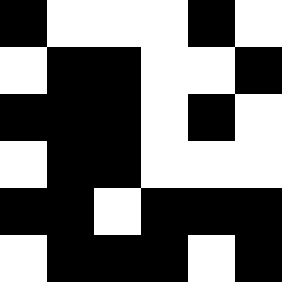[["black", "white", "white", "white", "black", "white"], ["white", "black", "black", "white", "white", "black"], ["black", "black", "black", "white", "black", "white"], ["white", "black", "black", "white", "white", "white"], ["black", "black", "white", "black", "black", "black"], ["white", "black", "black", "black", "white", "black"]]